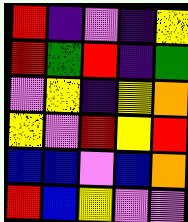[["red", "indigo", "violet", "indigo", "yellow"], ["red", "green", "red", "indigo", "green"], ["violet", "yellow", "indigo", "yellow", "orange"], ["yellow", "violet", "red", "yellow", "red"], ["blue", "blue", "violet", "blue", "orange"], ["red", "blue", "yellow", "violet", "violet"]]